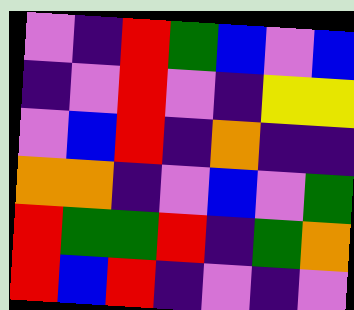[["violet", "indigo", "red", "green", "blue", "violet", "blue"], ["indigo", "violet", "red", "violet", "indigo", "yellow", "yellow"], ["violet", "blue", "red", "indigo", "orange", "indigo", "indigo"], ["orange", "orange", "indigo", "violet", "blue", "violet", "green"], ["red", "green", "green", "red", "indigo", "green", "orange"], ["red", "blue", "red", "indigo", "violet", "indigo", "violet"]]